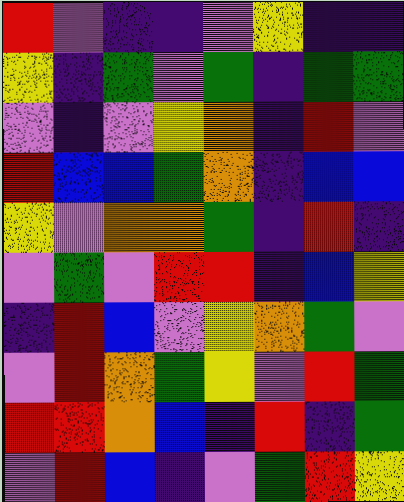[["red", "violet", "indigo", "indigo", "violet", "yellow", "indigo", "indigo"], ["yellow", "indigo", "green", "violet", "green", "indigo", "green", "green"], ["violet", "indigo", "violet", "yellow", "orange", "indigo", "red", "violet"], ["red", "blue", "blue", "green", "orange", "indigo", "blue", "blue"], ["yellow", "violet", "orange", "orange", "green", "indigo", "red", "indigo"], ["violet", "green", "violet", "red", "red", "indigo", "blue", "yellow"], ["indigo", "red", "blue", "violet", "yellow", "orange", "green", "violet"], ["violet", "red", "orange", "green", "yellow", "violet", "red", "green"], ["red", "red", "orange", "blue", "indigo", "red", "indigo", "green"], ["violet", "red", "blue", "indigo", "violet", "green", "red", "yellow"]]